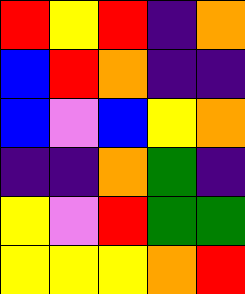[["red", "yellow", "red", "indigo", "orange"], ["blue", "red", "orange", "indigo", "indigo"], ["blue", "violet", "blue", "yellow", "orange"], ["indigo", "indigo", "orange", "green", "indigo"], ["yellow", "violet", "red", "green", "green"], ["yellow", "yellow", "yellow", "orange", "red"]]